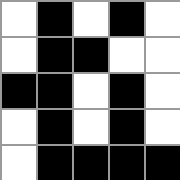[["white", "black", "white", "black", "white"], ["white", "black", "black", "white", "white"], ["black", "black", "white", "black", "white"], ["white", "black", "white", "black", "white"], ["white", "black", "black", "black", "black"]]